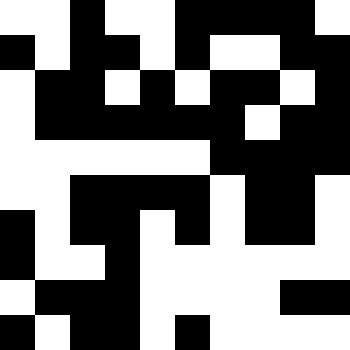[["white", "white", "black", "white", "white", "black", "black", "black", "black", "white"], ["black", "white", "black", "black", "white", "black", "white", "white", "black", "black"], ["white", "black", "black", "white", "black", "white", "black", "black", "white", "black"], ["white", "black", "black", "black", "black", "black", "black", "white", "black", "black"], ["white", "white", "white", "white", "white", "white", "black", "black", "black", "black"], ["white", "white", "black", "black", "black", "black", "white", "black", "black", "white"], ["black", "white", "black", "black", "white", "black", "white", "black", "black", "white"], ["black", "white", "white", "black", "white", "white", "white", "white", "white", "white"], ["white", "black", "black", "black", "white", "white", "white", "white", "black", "black"], ["black", "white", "black", "black", "white", "black", "white", "white", "white", "white"]]